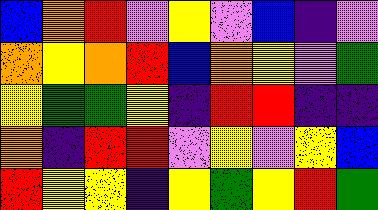[["blue", "orange", "red", "violet", "yellow", "violet", "blue", "indigo", "violet"], ["orange", "yellow", "orange", "red", "blue", "orange", "yellow", "violet", "green"], ["yellow", "green", "green", "yellow", "indigo", "red", "red", "indigo", "indigo"], ["orange", "indigo", "red", "red", "violet", "yellow", "violet", "yellow", "blue"], ["red", "yellow", "yellow", "indigo", "yellow", "green", "yellow", "red", "green"]]